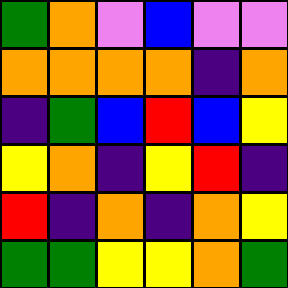[["green", "orange", "violet", "blue", "violet", "violet"], ["orange", "orange", "orange", "orange", "indigo", "orange"], ["indigo", "green", "blue", "red", "blue", "yellow"], ["yellow", "orange", "indigo", "yellow", "red", "indigo"], ["red", "indigo", "orange", "indigo", "orange", "yellow"], ["green", "green", "yellow", "yellow", "orange", "green"]]